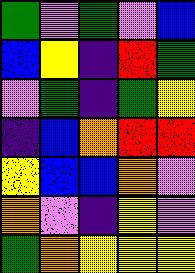[["green", "violet", "green", "violet", "blue"], ["blue", "yellow", "indigo", "red", "green"], ["violet", "green", "indigo", "green", "yellow"], ["indigo", "blue", "orange", "red", "red"], ["yellow", "blue", "blue", "orange", "violet"], ["orange", "violet", "indigo", "yellow", "violet"], ["green", "orange", "yellow", "yellow", "yellow"]]